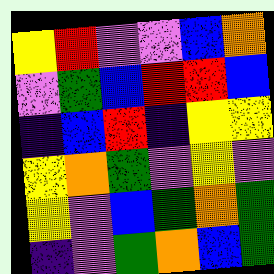[["yellow", "red", "violet", "violet", "blue", "orange"], ["violet", "green", "blue", "red", "red", "blue"], ["indigo", "blue", "red", "indigo", "yellow", "yellow"], ["yellow", "orange", "green", "violet", "yellow", "violet"], ["yellow", "violet", "blue", "green", "orange", "green"], ["indigo", "violet", "green", "orange", "blue", "green"]]